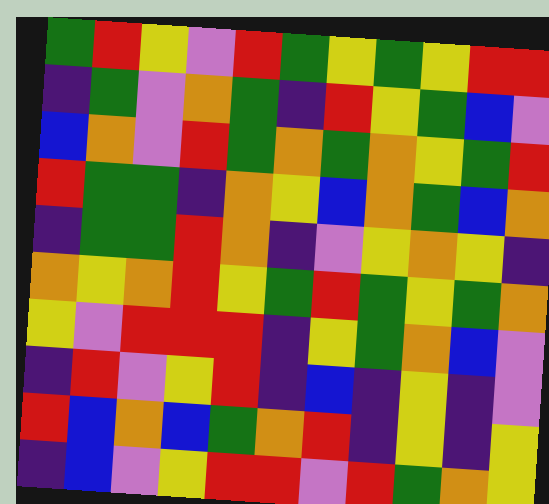[["green", "red", "yellow", "violet", "red", "green", "yellow", "green", "yellow", "red", "red"], ["indigo", "green", "violet", "orange", "green", "indigo", "red", "yellow", "green", "blue", "violet"], ["blue", "orange", "violet", "red", "green", "orange", "green", "orange", "yellow", "green", "red"], ["red", "green", "green", "indigo", "orange", "yellow", "blue", "orange", "green", "blue", "orange"], ["indigo", "green", "green", "red", "orange", "indigo", "violet", "yellow", "orange", "yellow", "indigo"], ["orange", "yellow", "orange", "red", "yellow", "green", "red", "green", "yellow", "green", "orange"], ["yellow", "violet", "red", "red", "red", "indigo", "yellow", "green", "orange", "blue", "violet"], ["indigo", "red", "violet", "yellow", "red", "indigo", "blue", "indigo", "yellow", "indigo", "violet"], ["red", "blue", "orange", "blue", "green", "orange", "red", "indigo", "yellow", "indigo", "yellow"], ["indigo", "blue", "violet", "yellow", "red", "red", "violet", "red", "green", "orange", "yellow"]]